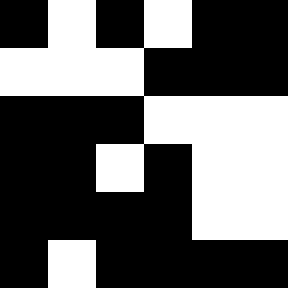[["black", "white", "black", "white", "black", "black"], ["white", "white", "white", "black", "black", "black"], ["black", "black", "black", "white", "white", "white"], ["black", "black", "white", "black", "white", "white"], ["black", "black", "black", "black", "white", "white"], ["black", "white", "black", "black", "black", "black"]]